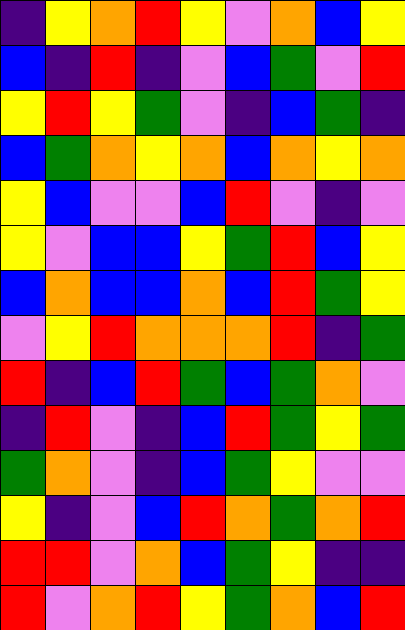[["indigo", "yellow", "orange", "red", "yellow", "violet", "orange", "blue", "yellow"], ["blue", "indigo", "red", "indigo", "violet", "blue", "green", "violet", "red"], ["yellow", "red", "yellow", "green", "violet", "indigo", "blue", "green", "indigo"], ["blue", "green", "orange", "yellow", "orange", "blue", "orange", "yellow", "orange"], ["yellow", "blue", "violet", "violet", "blue", "red", "violet", "indigo", "violet"], ["yellow", "violet", "blue", "blue", "yellow", "green", "red", "blue", "yellow"], ["blue", "orange", "blue", "blue", "orange", "blue", "red", "green", "yellow"], ["violet", "yellow", "red", "orange", "orange", "orange", "red", "indigo", "green"], ["red", "indigo", "blue", "red", "green", "blue", "green", "orange", "violet"], ["indigo", "red", "violet", "indigo", "blue", "red", "green", "yellow", "green"], ["green", "orange", "violet", "indigo", "blue", "green", "yellow", "violet", "violet"], ["yellow", "indigo", "violet", "blue", "red", "orange", "green", "orange", "red"], ["red", "red", "violet", "orange", "blue", "green", "yellow", "indigo", "indigo"], ["red", "violet", "orange", "red", "yellow", "green", "orange", "blue", "red"]]